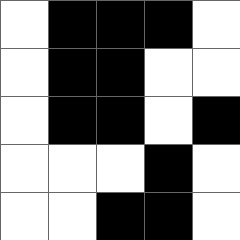[["white", "black", "black", "black", "white"], ["white", "black", "black", "white", "white"], ["white", "black", "black", "white", "black"], ["white", "white", "white", "black", "white"], ["white", "white", "black", "black", "white"]]